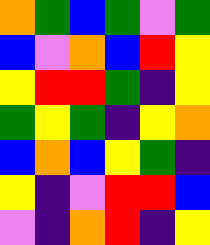[["orange", "green", "blue", "green", "violet", "green"], ["blue", "violet", "orange", "blue", "red", "yellow"], ["yellow", "red", "red", "green", "indigo", "yellow"], ["green", "yellow", "green", "indigo", "yellow", "orange"], ["blue", "orange", "blue", "yellow", "green", "indigo"], ["yellow", "indigo", "violet", "red", "red", "blue"], ["violet", "indigo", "orange", "red", "indigo", "yellow"]]